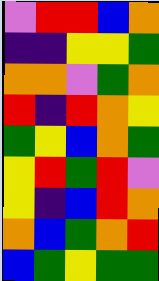[["violet", "red", "red", "blue", "orange"], ["indigo", "indigo", "yellow", "yellow", "green"], ["orange", "orange", "violet", "green", "orange"], ["red", "indigo", "red", "orange", "yellow"], ["green", "yellow", "blue", "orange", "green"], ["yellow", "red", "green", "red", "violet"], ["yellow", "indigo", "blue", "red", "orange"], ["orange", "blue", "green", "orange", "red"], ["blue", "green", "yellow", "green", "green"]]